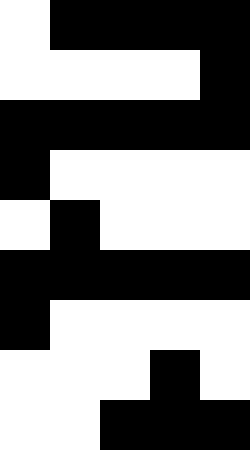[["white", "black", "black", "black", "black"], ["white", "white", "white", "white", "black"], ["black", "black", "black", "black", "black"], ["black", "white", "white", "white", "white"], ["white", "black", "white", "white", "white"], ["black", "black", "black", "black", "black"], ["black", "white", "white", "white", "white"], ["white", "white", "white", "black", "white"], ["white", "white", "black", "black", "black"]]